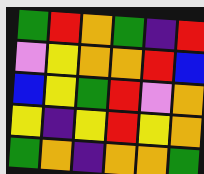[["green", "red", "orange", "green", "indigo", "red"], ["violet", "yellow", "orange", "orange", "red", "blue"], ["blue", "yellow", "green", "red", "violet", "orange"], ["yellow", "indigo", "yellow", "red", "yellow", "orange"], ["green", "orange", "indigo", "orange", "orange", "green"]]